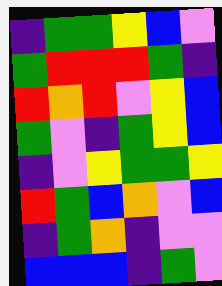[["indigo", "green", "green", "yellow", "blue", "violet"], ["green", "red", "red", "red", "green", "indigo"], ["red", "orange", "red", "violet", "yellow", "blue"], ["green", "violet", "indigo", "green", "yellow", "blue"], ["indigo", "violet", "yellow", "green", "green", "yellow"], ["red", "green", "blue", "orange", "violet", "blue"], ["indigo", "green", "orange", "indigo", "violet", "violet"], ["blue", "blue", "blue", "indigo", "green", "violet"]]